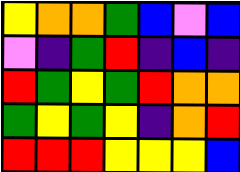[["yellow", "orange", "orange", "green", "blue", "violet", "blue"], ["violet", "indigo", "green", "red", "indigo", "blue", "indigo"], ["red", "green", "yellow", "green", "red", "orange", "orange"], ["green", "yellow", "green", "yellow", "indigo", "orange", "red"], ["red", "red", "red", "yellow", "yellow", "yellow", "blue"]]